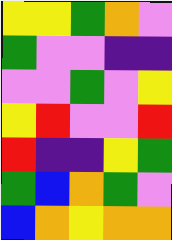[["yellow", "yellow", "green", "orange", "violet"], ["green", "violet", "violet", "indigo", "indigo"], ["violet", "violet", "green", "violet", "yellow"], ["yellow", "red", "violet", "violet", "red"], ["red", "indigo", "indigo", "yellow", "green"], ["green", "blue", "orange", "green", "violet"], ["blue", "orange", "yellow", "orange", "orange"]]